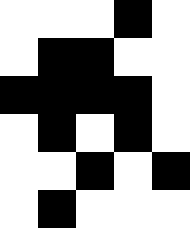[["white", "white", "white", "black", "white"], ["white", "black", "black", "white", "white"], ["black", "black", "black", "black", "white"], ["white", "black", "white", "black", "white"], ["white", "white", "black", "white", "black"], ["white", "black", "white", "white", "white"]]